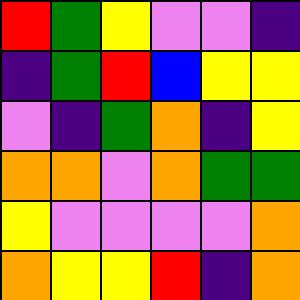[["red", "green", "yellow", "violet", "violet", "indigo"], ["indigo", "green", "red", "blue", "yellow", "yellow"], ["violet", "indigo", "green", "orange", "indigo", "yellow"], ["orange", "orange", "violet", "orange", "green", "green"], ["yellow", "violet", "violet", "violet", "violet", "orange"], ["orange", "yellow", "yellow", "red", "indigo", "orange"]]